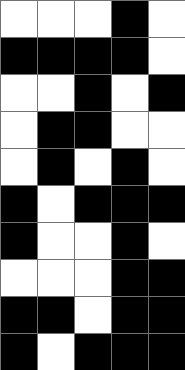[["white", "white", "white", "black", "white"], ["black", "black", "black", "black", "white"], ["white", "white", "black", "white", "black"], ["white", "black", "black", "white", "white"], ["white", "black", "white", "black", "white"], ["black", "white", "black", "black", "black"], ["black", "white", "white", "black", "white"], ["white", "white", "white", "black", "black"], ["black", "black", "white", "black", "black"], ["black", "white", "black", "black", "black"]]